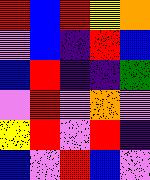[["red", "blue", "red", "yellow", "orange"], ["violet", "blue", "indigo", "red", "blue"], ["blue", "red", "indigo", "indigo", "green"], ["violet", "red", "violet", "orange", "violet"], ["yellow", "red", "violet", "red", "indigo"], ["blue", "violet", "red", "blue", "violet"]]